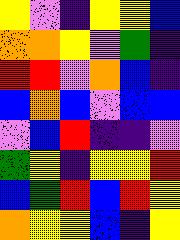[["yellow", "violet", "indigo", "yellow", "yellow", "blue"], ["orange", "orange", "yellow", "violet", "green", "indigo"], ["red", "red", "violet", "orange", "blue", "indigo"], ["blue", "orange", "blue", "violet", "blue", "blue"], ["violet", "blue", "red", "indigo", "indigo", "violet"], ["green", "yellow", "indigo", "yellow", "yellow", "red"], ["blue", "green", "red", "blue", "red", "yellow"], ["orange", "yellow", "yellow", "blue", "indigo", "yellow"]]